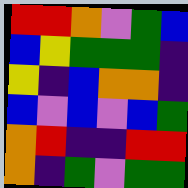[["red", "red", "orange", "violet", "green", "blue"], ["blue", "yellow", "green", "green", "green", "indigo"], ["yellow", "indigo", "blue", "orange", "orange", "indigo"], ["blue", "violet", "blue", "violet", "blue", "green"], ["orange", "red", "indigo", "indigo", "red", "red"], ["orange", "indigo", "green", "violet", "green", "green"]]